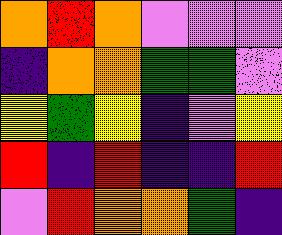[["orange", "red", "orange", "violet", "violet", "violet"], ["indigo", "orange", "orange", "green", "green", "violet"], ["yellow", "green", "yellow", "indigo", "violet", "yellow"], ["red", "indigo", "red", "indigo", "indigo", "red"], ["violet", "red", "orange", "orange", "green", "indigo"]]